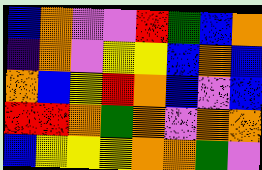[["blue", "orange", "violet", "violet", "red", "green", "blue", "orange"], ["indigo", "orange", "violet", "yellow", "yellow", "blue", "orange", "blue"], ["orange", "blue", "yellow", "red", "orange", "blue", "violet", "blue"], ["red", "red", "orange", "green", "orange", "violet", "orange", "orange"], ["blue", "yellow", "yellow", "yellow", "orange", "orange", "green", "violet"]]